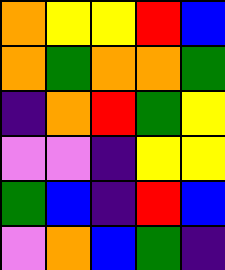[["orange", "yellow", "yellow", "red", "blue"], ["orange", "green", "orange", "orange", "green"], ["indigo", "orange", "red", "green", "yellow"], ["violet", "violet", "indigo", "yellow", "yellow"], ["green", "blue", "indigo", "red", "blue"], ["violet", "orange", "blue", "green", "indigo"]]